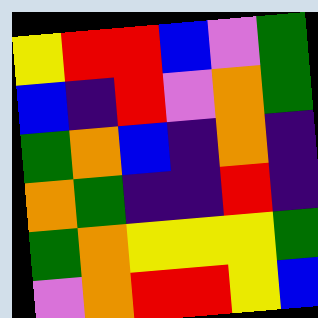[["yellow", "red", "red", "blue", "violet", "green"], ["blue", "indigo", "red", "violet", "orange", "green"], ["green", "orange", "blue", "indigo", "orange", "indigo"], ["orange", "green", "indigo", "indigo", "red", "indigo"], ["green", "orange", "yellow", "yellow", "yellow", "green"], ["violet", "orange", "red", "red", "yellow", "blue"]]